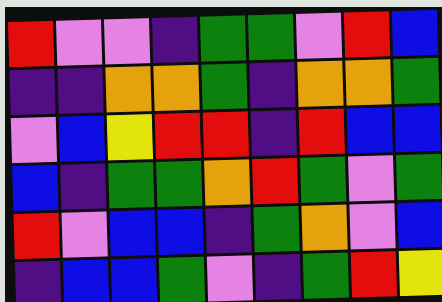[["red", "violet", "violet", "indigo", "green", "green", "violet", "red", "blue"], ["indigo", "indigo", "orange", "orange", "green", "indigo", "orange", "orange", "green"], ["violet", "blue", "yellow", "red", "red", "indigo", "red", "blue", "blue"], ["blue", "indigo", "green", "green", "orange", "red", "green", "violet", "green"], ["red", "violet", "blue", "blue", "indigo", "green", "orange", "violet", "blue"], ["indigo", "blue", "blue", "green", "violet", "indigo", "green", "red", "yellow"]]